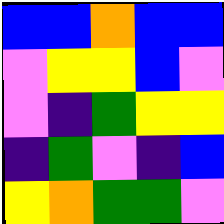[["blue", "blue", "orange", "blue", "blue"], ["violet", "yellow", "yellow", "blue", "violet"], ["violet", "indigo", "green", "yellow", "yellow"], ["indigo", "green", "violet", "indigo", "blue"], ["yellow", "orange", "green", "green", "violet"]]